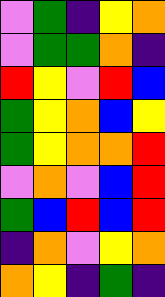[["violet", "green", "indigo", "yellow", "orange"], ["violet", "green", "green", "orange", "indigo"], ["red", "yellow", "violet", "red", "blue"], ["green", "yellow", "orange", "blue", "yellow"], ["green", "yellow", "orange", "orange", "red"], ["violet", "orange", "violet", "blue", "red"], ["green", "blue", "red", "blue", "red"], ["indigo", "orange", "violet", "yellow", "orange"], ["orange", "yellow", "indigo", "green", "indigo"]]